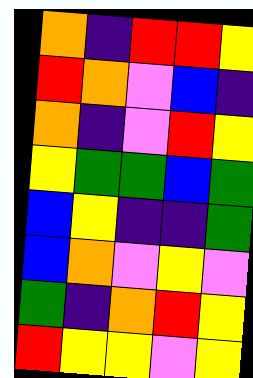[["orange", "indigo", "red", "red", "yellow"], ["red", "orange", "violet", "blue", "indigo"], ["orange", "indigo", "violet", "red", "yellow"], ["yellow", "green", "green", "blue", "green"], ["blue", "yellow", "indigo", "indigo", "green"], ["blue", "orange", "violet", "yellow", "violet"], ["green", "indigo", "orange", "red", "yellow"], ["red", "yellow", "yellow", "violet", "yellow"]]